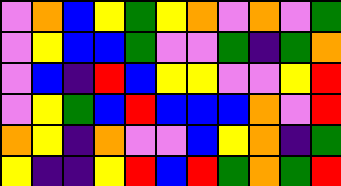[["violet", "orange", "blue", "yellow", "green", "yellow", "orange", "violet", "orange", "violet", "green"], ["violet", "yellow", "blue", "blue", "green", "violet", "violet", "green", "indigo", "green", "orange"], ["violet", "blue", "indigo", "red", "blue", "yellow", "yellow", "violet", "violet", "yellow", "red"], ["violet", "yellow", "green", "blue", "red", "blue", "blue", "blue", "orange", "violet", "red"], ["orange", "yellow", "indigo", "orange", "violet", "violet", "blue", "yellow", "orange", "indigo", "green"], ["yellow", "indigo", "indigo", "yellow", "red", "blue", "red", "green", "orange", "green", "red"]]